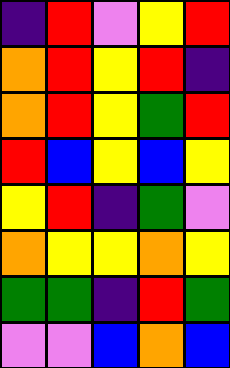[["indigo", "red", "violet", "yellow", "red"], ["orange", "red", "yellow", "red", "indigo"], ["orange", "red", "yellow", "green", "red"], ["red", "blue", "yellow", "blue", "yellow"], ["yellow", "red", "indigo", "green", "violet"], ["orange", "yellow", "yellow", "orange", "yellow"], ["green", "green", "indigo", "red", "green"], ["violet", "violet", "blue", "orange", "blue"]]